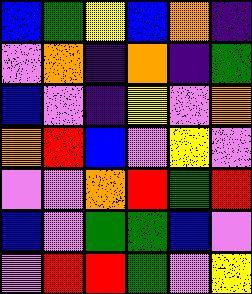[["blue", "green", "yellow", "blue", "orange", "indigo"], ["violet", "orange", "indigo", "orange", "indigo", "green"], ["blue", "violet", "indigo", "yellow", "violet", "orange"], ["orange", "red", "blue", "violet", "yellow", "violet"], ["violet", "violet", "orange", "red", "green", "red"], ["blue", "violet", "green", "green", "blue", "violet"], ["violet", "red", "red", "green", "violet", "yellow"]]